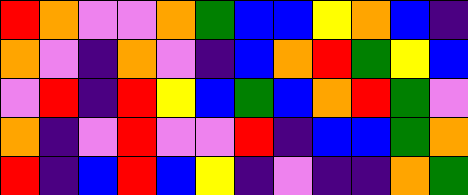[["red", "orange", "violet", "violet", "orange", "green", "blue", "blue", "yellow", "orange", "blue", "indigo"], ["orange", "violet", "indigo", "orange", "violet", "indigo", "blue", "orange", "red", "green", "yellow", "blue"], ["violet", "red", "indigo", "red", "yellow", "blue", "green", "blue", "orange", "red", "green", "violet"], ["orange", "indigo", "violet", "red", "violet", "violet", "red", "indigo", "blue", "blue", "green", "orange"], ["red", "indigo", "blue", "red", "blue", "yellow", "indigo", "violet", "indigo", "indigo", "orange", "green"]]